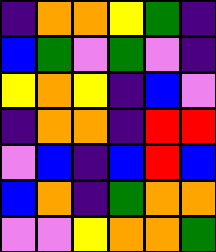[["indigo", "orange", "orange", "yellow", "green", "indigo"], ["blue", "green", "violet", "green", "violet", "indigo"], ["yellow", "orange", "yellow", "indigo", "blue", "violet"], ["indigo", "orange", "orange", "indigo", "red", "red"], ["violet", "blue", "indigo", "blue", "red", "blue"], ["blue", "orange", "indigo", "green", "orange", "orange"], ["violet", "violet", "yellow", "orange", "orange", "green"]]